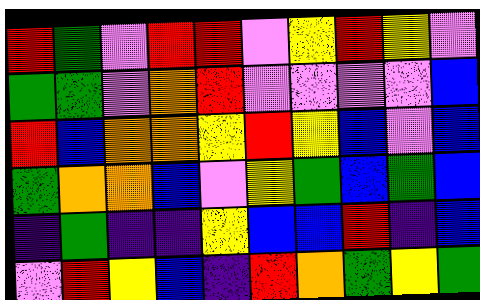[["red", "green", "violet", "red", "red", "violet", "yellow", "red", "yellow", "violet"], ["green", "green", "violet", "orange", "red", "violet", "violet", "violet", "violet", "blue"], ["red", "blue", "orange", "orange", "yellow", "red", "yellow", "blue", "violet", "blue"], ["green", "orange", "orange", "blue", "violet", "yellow", "green", "blue", "green", "blue"], ["indigo", "green", "indigo", "indigo", "yellow", "blue", "blue", "red", "indigo", "blue"], ["violet", "red", "yellow", "blue", "indigo", "red", "orange", "green", "yellow", "green"]]